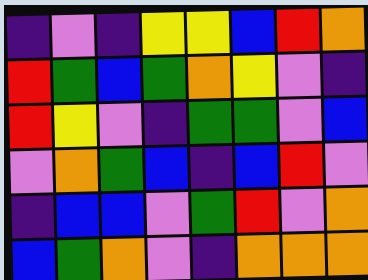[["indigo", "violet", "indigo", "yellow", "yellow", "blue", "red", "orange"], ["red", "green", "blue", "green", "orange", "yellow", "violet", "indigo"], ["red", "yellow", "violet", "indigo", "green", "green", "violet", "blue"], ["violet", "orange", "green", "blue", "indigo", "blue", "red", "violet"], ["indigo", "blue", "blue", "violet", "green", "red", "violet", "orange"], ["blue", "green", "orange", "violet", "indigo", "orange", "orange", "orange"]]